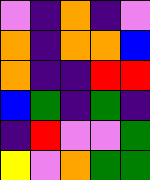[["violet", "indigo", "orange", "indigo", "violet"], ["orange", "indigo", "orange", "orange", "blue"], ["orange", "indigo", "indigo", "red", "red"], ["blue", "green", "indigo", "green", "indigo"], ["indigo", "red", "violet", "violet", "green"], ["yellow", "violet", "orange", "green", "green"]]